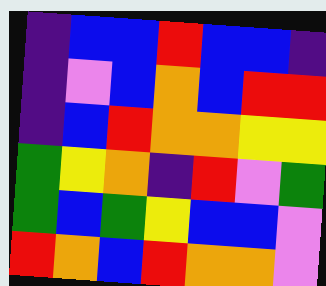[["indigo", "blue", "blue", "red", "blue", "blue", "indigo"], ["indigo", "violet", "blue", "orange", "blue", "red", "red"], ["indigo", "blue", "red", "orange", "orange", "yellow", "yellow"], ["green", "yellow", "orange", "indigo", "red", "violet", "green"], ["green", "blue", "green", "yellow", "blue", "blue", "violet"], ["red", "orange", "blue", "red", "orange", "orange", "violet"]]